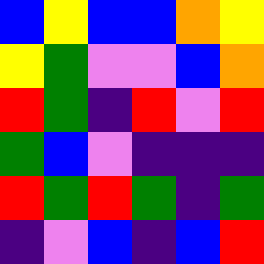[["blue", "yellow", "blue", "blue", "orange", "yellow"], ["yellow", "green", "violet", "violet", "blue", "orange"], ["red", "green", "indigo", "red", "violet", "red"], ["green", "blue", "violet", "indigo", "indigo", "indigo"], ["red", "green", "red", "green", "indigo", "green"], ["indigo", "violet", "blue", "indigo", "blue", "red"]]